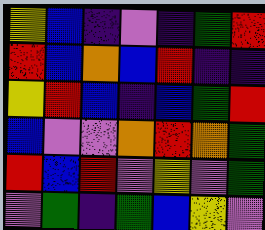[["yellow", "blue", "indigo", "violet", "indigo", "green", "red"], ["red", "blue", "orange", "blue", "red", "indigo", "indigo"], ["yellow", "red", "blue", "indigo", "blue", "green", "red"], ["blue", "violet", "violet", "orange", "red", "orange", "green"], ["red", "blue", "red", "violet", "yellow", "violet", "green"], ["violet", "green", "indigo", "green", "blue", "yellow", "violet"]]